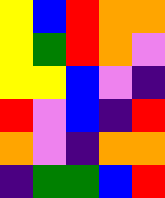[["yellow", "blue", "red", "orange", "orange"], ["yellow", "green", "red", "orange", "violet"], ["yellow", "yellow", "blue", "violet", "indigo"], ["red", "violet", "blue", "indigo", "red"], ["orange", "violet", "indigo", "orange", "orange"], ["indigo", "green", "green", "blue", "red"]]